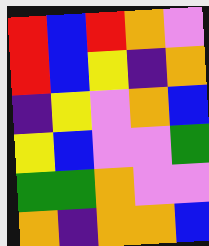[["red", "blue", "red", "orange", "violet"], ["red", "blue", "yellow", "indigo", "orange"], ["indigo", "yellow", "violet", "orange", "blue"], ["yellow", "blue", "violet", "violet", "green"], ["green", "green", "orange", "violet", "violet"], ["orange", "indigo", "orange", "orange", "blue"]]